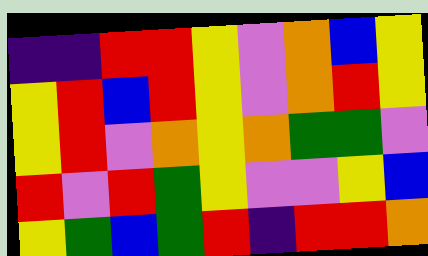[["indigo", "indigo", "red", "red", "yellow", "violet", "orange", "blue", "yellow"], ["yellow", "red", "blue", "red", "yellow", "violet", "orange", "red", "yellow"], ["yellow", "red", "violet", "orange", "yellow", "orange", "green", "green", "violet"], ["red", "violet", "red", "green", "yellow", "violet", "violet", "yellow", "blue"], ["yellow", "green", "blue", "green", "red", "indigo", "red", "red", "orange"]]